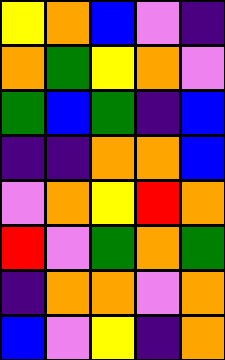[["yellow", "orange", "blue", "violet", "indigo"], ["orange", "green", "yellow", "orange", "violet"], ["green", "blue", "green", "indigo", "blue"], ["indigo", "indigo", "orange", "orange", "blue"], ["violet", "orange", "yellow", "red", "orange"], ["red", "violet", "green", "orange", "green"], ["indigo", "orange", "orange", "violet", "orange"], ["blue", "violet", "yellow", "indigo", "orange"]]